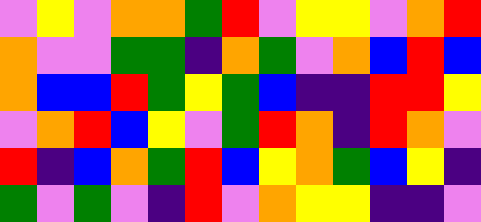[["violet", "yellow", "violet", "orange", "orange", "green", "red", "violet", "yellow", "yellow", "violet", "orange", "red"], ["orange", "violet", "violet", "green", "green", "indigo", "orange", "green", "violet", "orange", "blue", "red", "blue"], ["orange", "blue", "blue", "red", "green", "yellow", "green", "blue", "indigo", "indigo", "red", "red", "yellow"], ["violet", "orange", "red", "blue", "yellow", "violet", "green", "red", "orange", "indigo", "red", "orange", "violet"], ["red", "indigo", "blue", "orange", "green", "red", "blue", "yellow", "orange", "green", "blue", "yellow", "indigo"], ["green", "violet", "green", "violet", "indigo", "red", "violet", "orange", "yellow", "yellow", "indigo", "indigo", "violet"]]